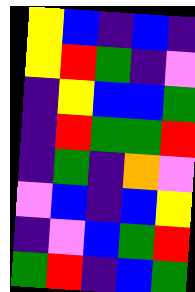[["yellow", "blue", "indigo", "blue", "indigo"], ["yellow", "red", "green", "indigo", "violet"], ["indigo", "yellow", "blue", "blue", "green"], ["indigo", "red", "green", "green", "red"], ["indigo", "green", "indigo", "orange", "violet"], ["violet", "blue", "indigo", "blue", "yellow"], ["indigo", "violet", "blue", "green", "red"], ["green", "red", "indigo", "blue", "green"]]